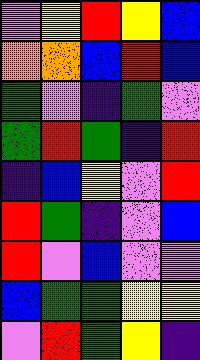[["violet", "yellow", "red", "yellow", "blue"], ["orange", "orange", "blue", "red", "blue"], ["green", "violet", "indigo", "green", "violet"], ["green", "red", "green", "indigo", "red"], ["indigo", "blue", "yellow", "violet", "red"], ["red", "green", "indigo", "violet", "blue"], ["red", "violet", "blue", "violet", "violet"], ["blue", "green", "green", "yellow", "yellow"], ["violet", "red", "green", "yellow", "indigo"]]